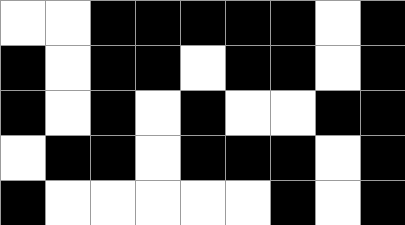[["white", "white", "black", "black", "black", "black", "black", "white", "black"], ["black", "white", "black", "black", "white", "black", "black", "white", "black"], ["black", "white", "black", "white", "black", "white", "white", "black", "black"], ["white", "black", "black", "white", "black", "black", "black", "white", "black"], ["black", "white", "white", "white", "white", "white", "black", "white", "black"]]